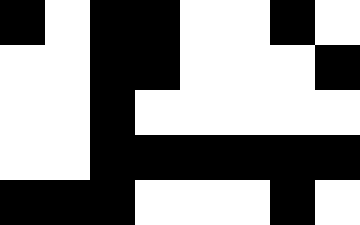[["black", "white", "black", "black", "white", "white", "black", "white"], ["white", "white", "black", "black", "white", "white", "white", "black"], ["white", "white", "black", "white", "white", "white", "white", "white"], ["white", "white", "black", "black", "black", "black", "black", "black"], ["black", "black", "black", "white", "white", "white", "black", "white"]]